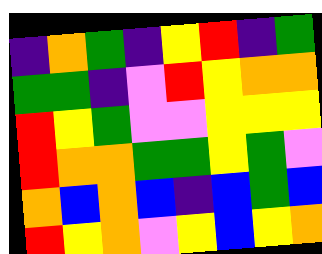[["indigo", "orange", "green", "indigo", "yellow", "red", "indigo", "green"], ["green", "green", "indigo", "violet", "red", "yellow", "orange", "orange"], ["red", "yellow", "green", "violet", "violet", "yellow", "yellow", "yellow"], ["red", "orange", "orange", "green", "green", "yellow", "green", "violet"], ["orange", "blue", "orange", "blue", "indigo", "blue", "green", "blue"], ["red", "yellow", "orange", "violet", "yellow", "blue", "yellow", "orange"]]